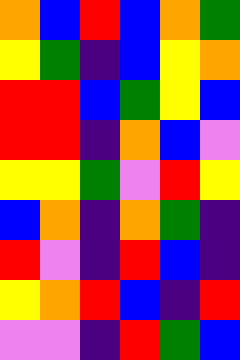[["orange", "blue", "red", "blue", "orange", "green"], ["yellow", "green", "indigo", "blue", "yellow", "orange"], ["red", "red", "blue", "green", "yellow", "blue"], ["red", "red", "indigo", "orange", "blue", "violet"], ["yellow", "yellow", "green", "violet", "red", "yellow"], ["blue", "orange", "indigo", "orange", "green", "indigo"], ["red", "violet", "indigo", "red", "blue", "indigo"], ["yellow", "orange", "red", "blue", "indigo", "red"], ["violet", "violet", "indigo", "red", "green", "blue"]]